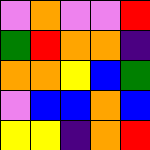[["violet", "orange", "violet", "violet", "red"], ["green", "red", "orange", "orange", "indigo"], ["orange", "orange", "yellow", "blue", "green"], ["violet", "blue", "blue", "orange", "blue"], ["yellow", "yellow", "indigo", "orange", "red"]]